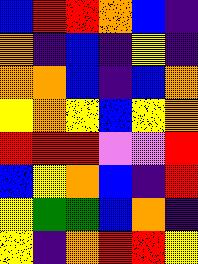[["blue", "red", "red", "orange", "blue", "indigo"], ["orange", "indigo", "blue", "indigo", "yellow", "indigo"], ["orange", "orange", "blue", "indigo", "blue", "orange"], ["yellow", "orange", "yellow", "blue", "yellow", "orange"], ["red", "red", "red", "violet", "violet", "red"], ["blue", "yellow", "orange", "blue", "indigo", "red"], ["yellow", "green", "green", "blue", "orange", "indigo"], ["yellow", "indigo", "orange", "red", "red", "yellow"]]